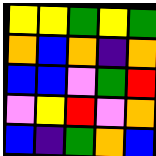[["yellow", "yellow", "green", "yellow", "green"], ["orange", "blue", "orange", "indigo", "orange"], ["blue", "blue", "violet", "green", "red"], ["violet", "yellow", "red", "violet", "orange"], ["blue", "indigo", "green", "orange", "blue"]]